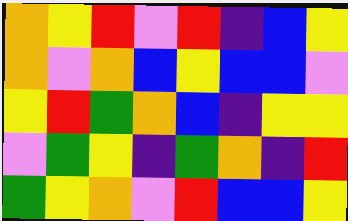[["orange", "yellow", "red", "violet", "red", "indigo", "blue", "yellow"], ["orange", "violet", "orange", "blue", "yellow", "blue", "blue", "violet"], ["yellow", "red", "green", "orange", "blue", "indigo", "yellow", "yellow"], ["violet", "green", "yellow", "indigo", "green", "orange", "indigo", "red"], ["green", "yellow", "orange", "violet", "red", "blue", "blue", "yellow"]]